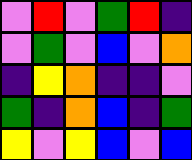[["violet", "red", "violet", "green", "red", "indigo"], ["violet", "green", "violet", "blue", "violet", "orange"], ["indigo", "yellow", "orange", "indigo", "indigo", "violet"], ["green", "indigo", "orange", "blue", "indigo", "green"], ["yellow", "violet", "yellow", "blue", "violet", "blue"]]